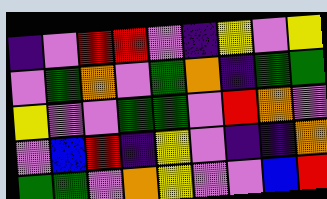[["indigo", "violet", "red", "red", "violet", "indigo", "yellow", "violet", "yellow"], ["violet", "green", "orange", "violet", "green", "orange", "indigo", "green", "green"], ["yellow", "violet", "violet", "green", "green", "violet", "red", "orange", "violet"], ["violet", "blue", "red", "indigo", "yellow", "violet", "indigo", "indigo", "orange"], ["green", "green", "violet", "orange", "yellow", "violet", "violet", "blue", "red"]]